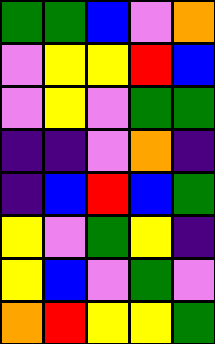[["green", "green", "blue", "violet", "orange"], ["violet", "yellow", "yellow", "red", "blue"], ["violet", "yellow", "violet", "green", "green"], ["indigo", "indigo", "violet", "orange", "indigo"], ["indigo", "blue", "red", "blue", "green"], ["yellow", "violet", "green", "yellow", "indigo"], ["yellow", "blue", "violet", "green", "violet"], ["orange", "red", "yellow", "yellow", "green"]]